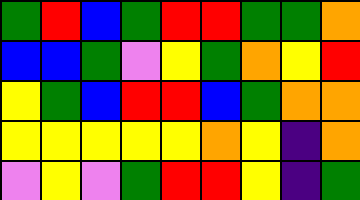[["green", "red", "blue", "green", "red", "red", "green", "green", "orange"], ["blue", "blue", "green", "violet", "yellow", "green", "orange", "yellow", "red"], ["yellow", "green", "blue", "red", "red", "blue", "green", "orange", "orange"], ["yellow", "yellow", "yellow", "yellow", "yellow", "orange", "yellow", "indigo", "orange"], ["violet", "yellow", "violet", "green", "red", "red", "yellow", "indigo", "green"]]